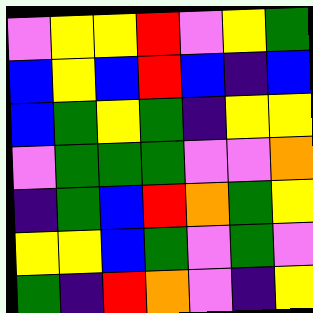[["violet", "yellow", "yellow", "red", "violet", "yellow", "green"], ["blue", "yellow", "blue", "red", "blue", "indigo", "blue"], ["blue", "green", "yellow", "green", "indigo", "yellow", "yellow"], ["violet", "green", "green", "green", "violet", "violet", "orange"], ["indigo", "green", "blue", "red", "orange", "green", "yellow"], ["yellow", "yellow", "blue", "green", "violet", "green", "violet"], ["green", "indigo", "red", "orange", "violet", "indigo", "yellow"]]